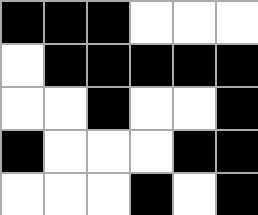[["black", "black", "black", "white", "white", "white"], ["white", "black", "black", "black", "black", "black"], ["white", "white", "black", "white", "white", "black"], ["black", "white", "white", "white", "black", "black"], ["white", "white", "white", "black", "white", "black"]]